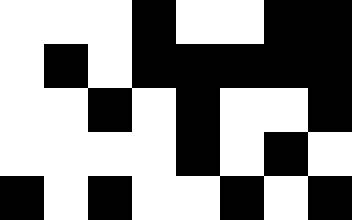[["white", "white", "white", "black", "white", "white", "black", "black"], ["white", "black", "white", "black", "black", "black", "black", "black"], ["white", "white", "black", "white", "black", "white", "white", "black"], ["white", "white", "white", "white", "black", "white", "black", "white"], ["black", "white", "black", "white", "white", "black", "white", "black"]]